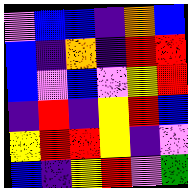[["violet", "blue", "blue", "indigo", "orange", "blue"], ["blue", "indigo", "orange", "indigo", "red", "red"], ["blue", "violet", "blue", "violet", "yellow", "red"], ["indigo", "red", "indigo", "yellow", "red", "blue"], ["yellow", "red", "red", "yellow", "indigo", "violet"], ["blue", "indigo", "yellow", "red", "violet", "green"]]